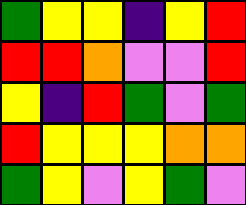[["green", "yellow", "yellow", "indigo", "yellow", "red"], ["red", "red", "orange", "violet", "violet", "red"], ["yellow", "indigo", "red", "green", "violet", "green"], ["red", "yellow", "yellow", "yellow", "orange", "orange"], ["green", "yellow", "violet", "yellow", "green", "violet"]]